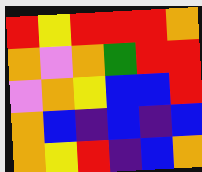[["red", "yellow", "red", "red", "red", "orange"], ["orange", "violet", "orange", "green", "red", "red"], ["violet", "orange", "yellow", "blue", "blue", "red"], ["orange", "blue", "indigo", "blue", "indigo", "blue"], ["orange", "yellow", "red", "indigo", "blue", "orange"]]